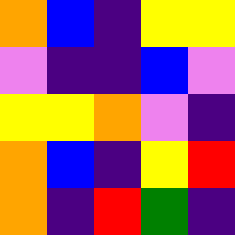[["orange", "blue", "indigo", "yellow", "yellow"], ["violet", "indigo", "indigo", "blue", "violet"], ["yellow", "yellow", "orange", "violet", "indigo"], ["orange", "blue", "indigo", "yellow", "red"], ["orange", "indigo", "red", "green", "indigo"]]